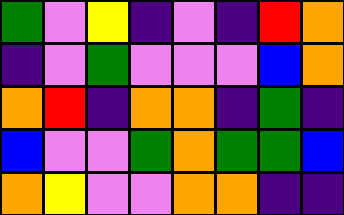[["green", "violet", "yellow", "indigo", "violet", "indigo", "red", "orange"], ["indigo", "violet", "green", "violet", "violet", "violet", "blue", "orange"], ["orange", "red", "indigo", "orange", "orange", "indigo", "green", "indigo"], ["blue", "violet", "violet", "green", "orange", "green", "green", "blue"], ["orange", "yellow", "violet", "violet", "orange", "orange", "indigo", "indigo"]]